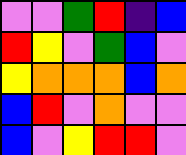[["violet", "violet", "green", "red", "indigo", "blue"], ["red", "yellow", "violet", "green", "blue", "violet"], ["yellow", "orange", "orange", "orange", "blue", "orange"], ["blue", "red", "violet", "orange", "violet", "violet"], ["blue", "violet", "yellow", "red", "red", "violet"]]